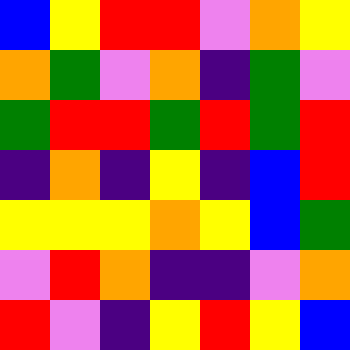[["blue", "yellow", "red", "red", "violet", "orange", "yellow"], ["orange", "green", "violet", "orange", "indigo", "green", "violet"], ["green", "red", "red", "green", "red", "green", "red"], ["indigo", "orange", "indigo", "yellow", "indigo", "blue", "red"], ["yellow", "yellow", "yellow", "orange", "yellow", "blue", "green"], ["violet", "red", "orange", "indigo", "indigo", "violet", "orange"], ["red", "violet", "indigo", "yellow", "red", "yellow", "blue"]]